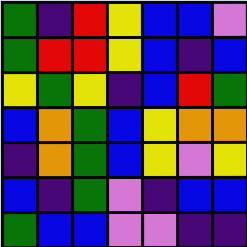[["green", "indigo", "red", "yellow", "blue", "blue", "violet"], ["green", "red", "red", "yellow", "blue", "indigo", "blue"], ["yellow", "green", "yellow", "indigo", "blue", "red", "green"], ["blue", "orange", "green", "blue", "yellow", "orange", "orange"], ["indigo", "orange", "green", "blue", "yellow", "violet", "yellow"], ["blue", "indigo", "green", "violet", "indigo", "blue", "blue"], ["green", "blue", "blue", "violet", "violet", "indigo", "indigo"]]